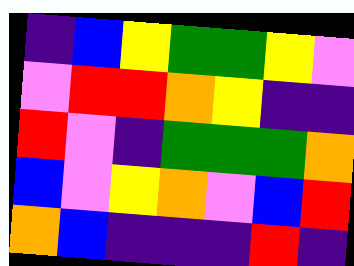[["indigo", "blue", "yellow", "green", "green", "yellow", "violet"], ["violet", "red", "red", "orange", "yellow", "indigo", "indigo"], ["red", "violet", "indigo", "green", "green", "green", "orange"], ["blue", "violet", "yellow", "orange", "violet", "blue", "red"], ["orange", "blue", "indigo", "indigo", "indigo", "red", "indigo"]]